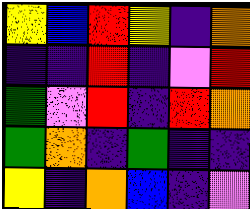[["yellow", "blue", "red", "yellow", "indigo", "orange"], ["indigo", "indigo", "red", "indigo", "violet", "red"], ["green", "violet", "red", "indigo", "red", "orange"], ["green", "orange", "indigo", "green", "indigo", "indigo"], ["yellow", "indigo", "orange", "blue", "indigo", "violet"]]